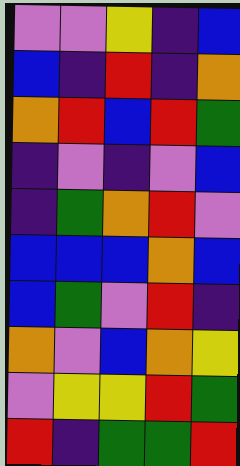[["violet", "violet", "yellow", "indigo", "blue"], ["blue", "indigo", "red", "indigo", "orange"], ["orange", "red", "blue", "red", "green"], ["indigo", "violet", "indigo", "violet", "blue"], ["indigo", "green", "orange", "red", "violet"], ["blue", "blue", "blue", "orange", "blue"], ["blue", "green", "violet", "red", "indigo"], ["orange", "violet", "blue", "orange", "yellow"], ["violet", "yellow", "yellow", "red", "green"], ["red", "indigo", "green", "green", "red"]]